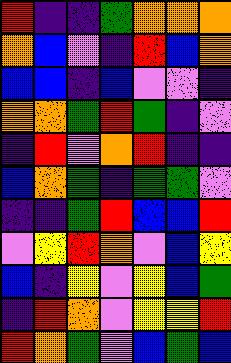[["red", "indigo", "indigo", "green", "orange", "orange", "orange"], ["orange", "blue", "violet", "indigo", "red", "blue", "orange"], ["blue", "blue", "indigo", "blue", "violet", "violet", "indigo"], ["orange", "orange", "green", "red", "green", "indigo", "violet"], ["indigo", "red", "violet", "orange", "red", "indigo", "indigo"], ["blue", "orange", "green", "indigo", "green", "green", "violet"], ["indigo", "indigo", "green", "red", "blue", "blue", "red"], ["violet", "yellow", "red", "orange", "violet", "blue", "yellow"], ["blue", "indigo", "yellow", "violet", "yellow", "blue", "green"], ["indigo", "red", "orange", "violet", "yellow", "yellow", "red"], ["red", "orange", "green", "violet", "blue", "green", "blue"]]